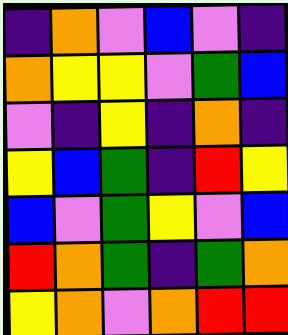[["indigo", "orange", "violet", "blue", "violet", "indigo"], ["orange", "yellow", "yellow", "violet", "green", "blue"], ["violet", "indigo", "yellow", "indigo", "orange", "indigo"], ["yellow", "blue", "green", "indigo", "red", "yellow"], ["blue", "violet", "green", "yellow", "violet", "blue"], ["red", "orange", "green", "indigo", "green", "orange"], ["yellow", "orange", "violet", "orange", "red", "red"]]